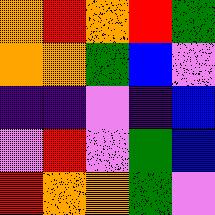[["orange", "red", "orange", "red", "green"], ["orange", "orange", "green", "blue", "violet"], ["indigo", "indigo", "violet", "indigo", "blue"], ["violet", "red", "violet", "green", "blue"], ["red", "orange", "orange", "green", "violet"]]